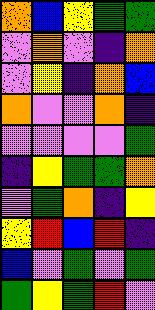[["orange", "blue", "yellow", "green", "green"], ["violet", "orange", "violet", "indigo", "orange"], ["violet", "yellow", "indigo", "orange", "blue"], ["orange", "violet", "violet", "orange", "indigo"], ["violet", "violet", "violet", "violet", "green"], ["indigo", "yellow", "green", "green", "orange"], ["violet", "green", "orange", "indigo", "yellow"], ["yellow", "red", "blue", "red", "indigo"], ["blue", "violet", "green", "violet", "green"], ["green", "yellow", "green", "red", "violet"]]